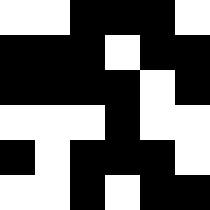[["white", "white", "black", "black", "black", "white"], ["black", "black", "black", "white", "black", "black"], ["black", "black", "black", "black", "white", "black"], ["white", "white", "white", "black", "white", "white"], ["black", "white", "black", "black", "black", "white"], ["white", "white", "black", "white", "black", "black"]]